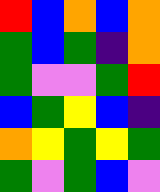[["red", "blue", "orange", "blue", "orange"], ["green", "blue", "green", "indigo", "orange"], ["green", "violet", "violet", "green", "red"], ["blue", "green", "yellow", "blue", "indigo"], ["orange", "yellow", "green", "yellow", "green"], ["green", "violet", "green", "blue", "violet"]]